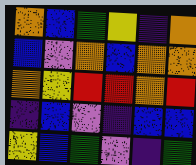[["orange", "blue", "green", "yellow", "indigo", "orange"], ["blue", "violet", "orange", "blue", "orange", "orange"], ["orange", "yellow", "red", "red", "orange", "red"], ["indigo", "blue", "violet", "indigo", "blue", "blue"], ["yellow", "blue", "green", "violet", "indigo", "green"]]